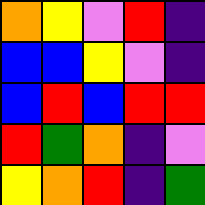[["orange", "yellow", "violet", "red", "indigo"], ["blue", "blue", "yellow", "violet", "indigo"], ["blue", "red", "blue", "red", "red"], ["red", "green", "orange", "indigo", "violet"], ["yellow", "orange", "red", "indigo", "green"]]